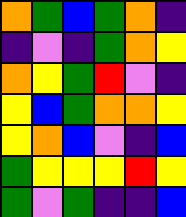[["orange", "green", "blue", "green", "orange", "indigo"], ["indigo", "violet", "indigo", "green", "orange", "yellow"], ["orange", "yellow", "green", "red", "violet", "indigo"], ["yellow", "blue", "green", "orange", "orange", "yellow"], ["yellow", "orange", "blue", "violet", "indigo", "blue"], ["green", "yellow", "yellow", "yellow", "red", "yellow"], ["green", "violet", "green", "indigo", "indigo", "blue"]]